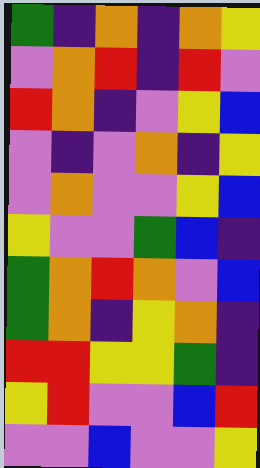[["green", "indigo", "orange", "indigo", "orange", "yellow"], ["violet", "orange", "red", "indigo", "red", "violet"], ["red", "orange", "indigo", "violet", "yellow", "blue"], ["violet", "indigo", "violet", "orange", "indigo", "yellow"], ["violet", "orange", "violet", "violet", "yellow", "blue"], ["yellow", "violet", "violet", "green", "blue", "indigo"], ["green", "orange", "red", "orange", "violet", "blue"], ["green", "orange", "indigo", "yellow", "orange", "indigo"], ["red", "red", "yellow", "yellow", "green", "indigo"], ["yellow", "red", "violet", "violet", "blue", "red"], ["violet", "violet", "blue", "violet", "violet", "yellow"]]